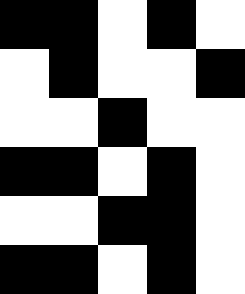[["black", "black", "white", "black", "white"], ["white", "black", "white", "white", "black"], ["white", "white", "black", "white", "white"], ["black", "black", "white", "black", "white"], ["white", "white", "black", "black", "white"], ["black", "black", "white", "black", "white"]]